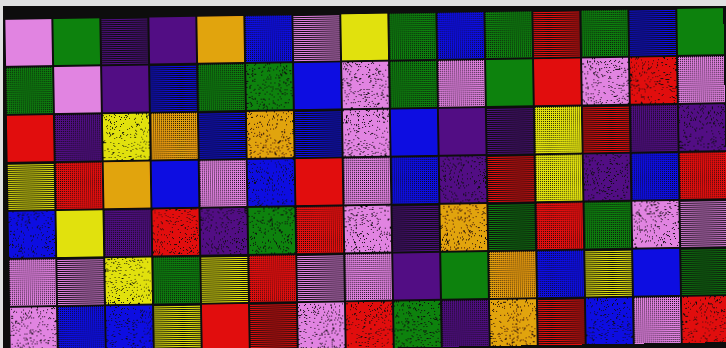[["violet", "green", "indigo", "indigo", "orange", "blue", "violet", "yellow", "green", "blue", "green", "red", "green", "blue", "green"], ["green", "violet", "indigo", "blue", "green", "green", "blue", "violet", "green", "violet", "green", "red", "violet", "red", "violet"], ["red", "indigo", "yellow", "orange", "blue", "orange", "blue", "violet", "blue", "indigo", "indigo", "yellow", "red", "indigo", "indigo"], ["yellow", "red", "orange", "blue", "violet", "blue", "red", "violet", "blue", "indigo", "red", "yellow", "indigo", "blue", "red"], ["blue", "yellow", "indigo", "red", "indigo", "green", "red", "violet", "indigo", "orange", "green", "red", "green", "violet", "violet"], ["violet", "violet", "yellow", "green", "yellow", "red", "violet", "violet", "indigo", "green", "orange", "blue", "yellow", "blue", "green"], ["violet", "blue", "blue", "yellow", "red", "red", "violet", "red", "green", "indigo", "orange", "red", "blue", "violet", "red"]]